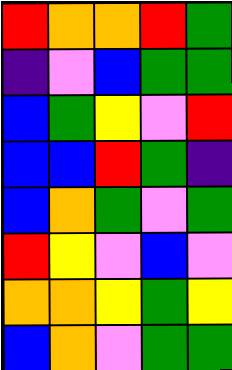[["red", "orange", "orange", "red", "green"], ["indigo", "violet", "blue", "green", "green"], ["blue", "green", "yellow", "violet", "red"], ["blue", "blue", "red", "green", "indigo"], ["blue", "orange", "green", "violet", "green"], ["red", "yellow", "violet", "blue", "violet"], ["orange", "orange", "yellow", "green", "yellow"], ["blue", "orange", "violet", "green", "green"]]